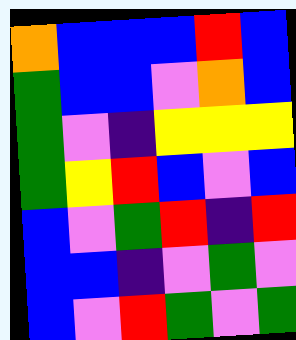[["orange", "blue", "blue", "blue", "red", "blue"], ["green", "blue", "blue", "violet", "orange", "blue"], ["green", "violet", "indigo", "yellow", "yellow", "yellow"], ["green", "yellow", "red", "blue", "violet", "blue"], ["blue", "violet", "green", "red", "indigo", "red"], ["blue", "blue", "indigo", "violet", "green", "violet"], ["blue", "violet", "red", "green", "violet", "green"]]